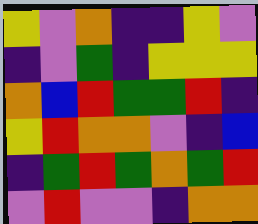[["yellow", "violet", "orange", "indigo", "indigo", "yellow", "violet"], ["indigo", "violet", "green", "indigo", "yellow", "yellow", "yellow"], ["orange", "blue", "red", "green", "green", "red", "indigo"], ["yellow", "red", "orange", "orange", "violet", "indigo", "blue"], ["indigo", "green", "red", "green", "orange", "green", "red"], ["violet", "red", "violet", "violet", "indigo", "orange", "orange"]]